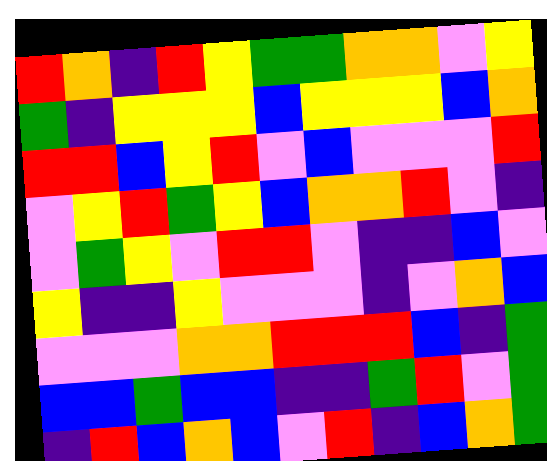[["red", "orange", "indigo", "red", "yellow", "green", "green", "orange", "orange", "violet", "yellow"], ["green", "indigo", "yellow", "yellow", "yellow", "blue", "yellow", "yellow", "yellow", "blue", "orange"], ["red", "red", "blue", "yellow", "red", "violet", "blue", "violet", "violet", "violet", "red"], ["violet", "yellow", "red", "green", "yellow", "blue", "orange", "orange", "red", "violet", "indigo"], ["violet", "green", "yellow", "violet", "red", "red", "violet", "indigo", "indigo", "blue", "violet"], ["yellow", "indigo", "indigo", "yellow", "violet", "violet", "violet", "indigo", "violet", "orange", "blue"], ["violet", "violet", "violet", "orange", "orange", "red", "red", "red", "blue", "indigo", "green"], ["blue", "blue", "green", "blue", "blue", "indigo", "indigo", "green", "red", "violet", "green"], ["indigo", "red", "blue", "orange", "blue", "violet", "red", "indigo", "blue", "orange", "green"]]